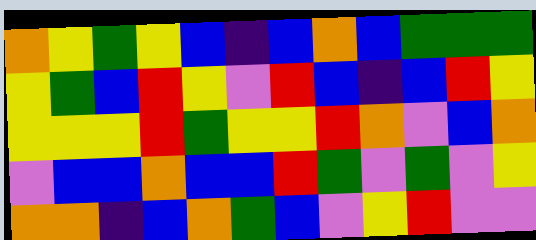[["orange", "yellow", "green", "yellow", "blue", "indigo", "blue", "orange", "blue", "green", "green", "green"], ["yellow", "green", "blue", "red", "yellow", "violet", "red", "blue", "indigo", "blue", "red", "yellow"], ["yellow", "yellow", "yellow", "red", "green", "yellow", "yellow", "red", "orange", "violet", "blue", "orange"], ["violet", "blue", "blue", "orange", "blue", "blue", "red", "green", "violet", "green", "violet", "yellow"], ["orange", "orange", "indigo", "blue", "orange", "green", "blue", "violet", "yellow", "red", "violet", "violet"]]